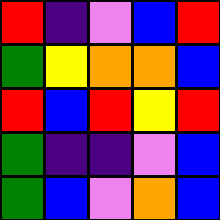[["red", "indigo", "violet", "blue", "red"], ["green", "yellow", "orange", "orange", "blue"], ["red", "blue", "red", "yellow", "red"], ["green", "indigo", "indigo", "violet", "blue"], ["green", "blue", "violet", "orange", "blue"]]